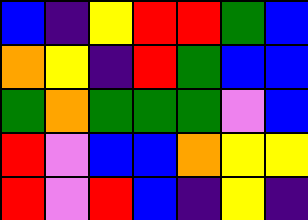[["blue", "indigo", "yellow", "red", "red", "green", "blue"], ["orange", "yellow", "indigo", "red", "green", "blue", "blue"], ["green", "orange", "green", "green", "green", "violet", "blue"], ["red", "violet", "blue", "blue", "orange", "yellow", "yellow"], ["red", "violet", "red", "blue", "indigo", "yellow", "indigo"]]